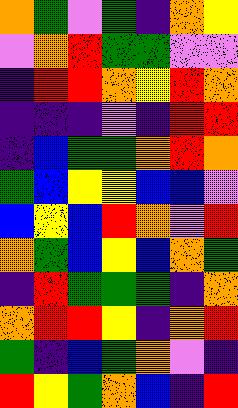[["orange", "green", "violet", "green", "indigo", "orange", "yellow"], ["violet", "orange", "red", "green", "green", "violet", "violet"], ["indigo", "red", "red", "orange", "yellow", "red", "orange"], ["indigo", "indigo", "indigo", "violet", "indigo", "red", "red"], ["indigo", "blue", "green", "green", "orange", "red", "orange"], ["green", "blue", "yellow", "yellow", "blue", "blue", "violet"], ["blue", "yellow", "blue", "red", "orange", "violet", "red"], ["orange", "green", "blue", "yellow", "blue", "orange", "green"], ["indigo", "red", "green", "green", "green", "indigo", "orange"], ["orange", "red", "red", "yellow", "indigo", "orange", "red"], ["green", "indigo", "blue", "green", "orange", "violet", "indigo"], ["red", "yellow", "green", "orange", "blue", "indigo", "red"]]